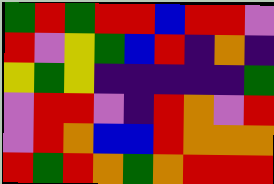[["green", "red", "green", "red", "red", "blue", "red", "red", "violet"], ["red", "violet", "yellow", "green", "blue", "red", "indigo", "orange", "indigo"], ["yellow", "green", "yellow", "indigo", "indigo", "indigo", "indigo", "indigo", "green"], ["violet", "red", "red", "violet", "indigo", "red", "orange", "violet", "red"], ["violet", "red", "orange", "blue", "blue", "red", "orange", "orange", "orange"], ["red", "green", "red", "orange", "green", "orange", "red", "red", "red"]]